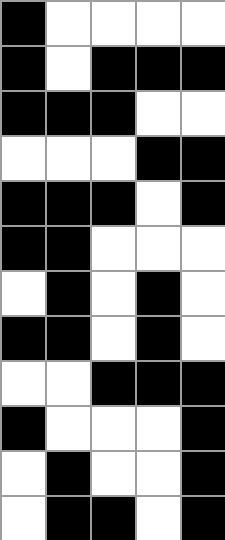[["black", "white", "white", "white", "white"], ["black", "white", "black", "black", "black"], ["black", "black", "black", "white", "white"], ["white", "white", "white", "black", "black"], ["black", "black", "black", "white", "black"], ["black", "black", "white", "white", "white"], ["white", "black", "white", "black", "white"], ["black", "black", "white", "black", "white"], ["white", "white", "black", "black", "black"], ["black", "white", "white", "white", "black"], ["white", "black", "white", "white", "black"], ["white", "black", "black", "white", "black"]]